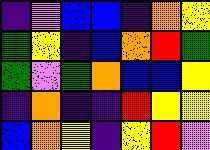[["indigo", "violet", "blue", "blue", "indigo", "orange", "yellow"], ["green", "yellow", "indigo", "blue", "orange", "red", "green"], ["green", "violet", "green", "orange", "blue", "blue", "yellow"], ["indigo", "orange", "indigo", "indigo", "red", "yellow", "yellow"], ["blue", "orange", "yellow", "indigo", "yellow", "red", "violet"]]